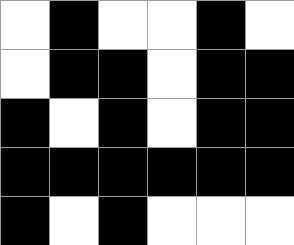[["white", "black", "white", "white", "black", "white"], ["white", "black", "black", "white", "black", "black"], ["black", "white", "black", "white", "black", "black"], ["black", "black", "black", "black", "black", "black"], ["black", "white", "black", "white", "white", "white"]]